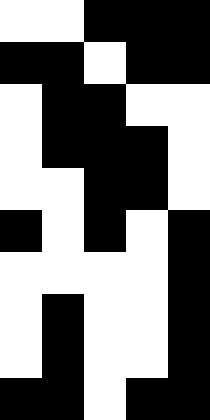[["white", "white", "black", "black", "black"], ["black", "black", "white", "black", "black"], ["white", "black", "black", "white", "white"], ["white", "black", "black", "black", "white"], ["white", "white", "black", "black", "white"], ["black", "white", "black", "white", "black"], ["white", "white", "white", "white", "black"], ["white", "black", "white", "white", "black"], ["white", "black", "white", "white", "black"], ["black", "black", "white", "black", "black"]]